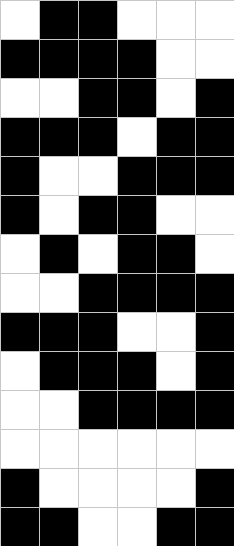[["white", "black", "black", "white", "white", "white"], ["black", "black", "black", "black", "white", "white"], ["white", "white", "black", "black", "white", "black"], ["black", "black", "black", "white", "black", "black"], ["black", "white", "white", "black", "black", "black"], ["black", "white", "black", "black", "white", "white"], ["white", "black", "white", "black", "black", "white"], ["white", "white", "black", "black", "black", "black"], ["black", "black", "black", "white", "white", "black"], ["white", "black", "black", "black", "white", "black"], ["white", "white", "black", "black", "black", "black"], ["white", "white", "white", "white", "white", "white"], ["black", "white", "white", "white", "white", "black"], ["black", "black", "white", "white", "black", "black"]]